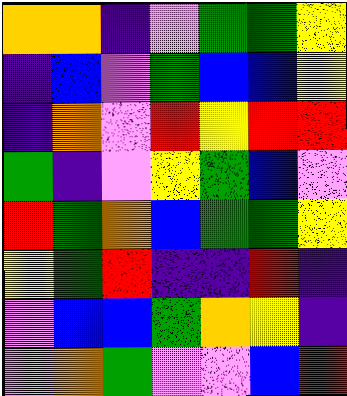[["orange", "orange", "indigo", "violet", "green", "green", "yellow"], ["indigo", "blue", "violet", "green", "blue", "blue", "yellow"], ["indigo", "orange", "violet", "red", "yellow", "red", "red"], ["green", "indigo", "violet", "yellow", "green", "blue", "violet"], ["red", "green", "orange", "blue", "green", "green", "yellow"], ["yellow", "green", "red", "indigo", "indigo", "red", "indigo"], ["violet", "blue", "blue", "green", "orange", "yellow", "indigo"], ["violet", "orange", "green", "violet", "violet", "blue", "red"]]